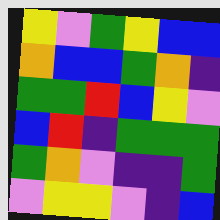[["yellow", "violet", "green", "yellow", "blue", "blue"], ["orange", "blue", "blue", "green", "orange", "indigo"], ["green", "green", "red", "blue", "yellow", "violet"], ["blue", "red", "indigo", "green", "green", "green"], ["green", "orange", "violet", "indigo", "indigo", "green"], ["violet", "yellow", "yellow", "violet", "indigo", "blue"]]